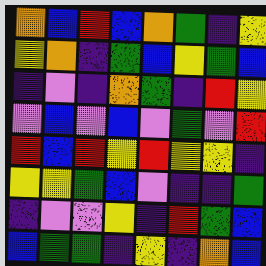[["orange", "blue", "red", "blue", "orange", "green", "indigo", "yellow"], ["yellow", "orange", "indigo", "green", "blue", "yellow", "green", "blue"], ["indigo", "violet", "indigo", "orange", "green", "indigo", "red", "yellow"], ["violet", "blue", "violet", "blue", "violet", "green", "violet", "red"], ["red", "blue", "red", "yellow", "red", "yellow", "yellow", "indigo"], ["yellow", "yellow", "green", "blue", "violet", "indigo", "indigo", "green"], ["indigo", "violet", "violet", "yellow", "indigo", "red", "green", "blue"], ["blue", "green", "green", "indigo", "yellow", "indigo", "orange", "blue"]]